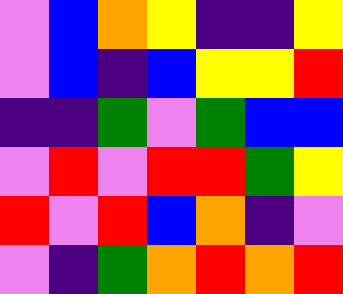[["violet", "blue", "orange", "yellow", "indigo", "indigo", "yellow"], ["violet", "blue", "indigo", "blue", "yellow", "yellow", "red"], ["indigo", "indigo", "green", "violet", "green", "blue", "blue"], ["violet", "red", "violet", "red", "red", "green", "yellow"], ["red", "violet", "red", "blue", "orange", "indigo", "violet"], ["violet", "indigo", "green", "orange", "red", "orange", "red"]]